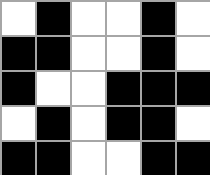[["white", "black", "white", "white", "black", "white"], ["black", "black", "white", "white", "black", "white"], ["black", "white", "white", "black", "black", "black"], ["white", "black", "white", "black", "black", "white"], ["black", "black", "white", "white", "black", "black"]]